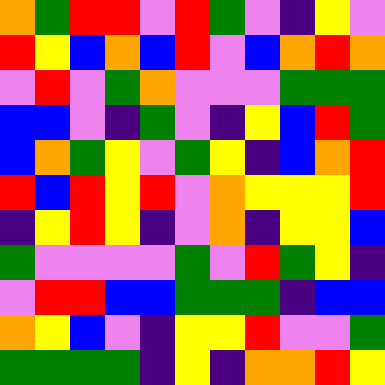[["orange", "green", "red", "red", "violet", "red", "green", "violet", "indigo", "yellow", "violet"], ["red", "yellow", "blue", "orange", "blue", "red", "violet", "blue", "orange", "red", "orange"], ["violet", "red", "violet", "green", "orange", "violet", "violet", "violet", "green", "green", "green"], ["blue", "blue", "violet", "indigo", "green", "violet", "indigo", "yellow", "blue", "red", "green"], ["blue", "orange", "green", "yellow", "violet", "green", "yellow", "indigo", "blue", "orange", "red"], ["red", "blue", "red", "yellow", "red", "violet", "orange", "yellow", "yellow", "yellow", "red"], ["indigo", "yellow", "red", "yellow", "indigo", "violet", "orange", "indigo", "yellow", "yellow", "blue"], ["green", "violet", "violet", "violet", "violet", "green", "violet", "red", "green", "yellow", "indigo"], ["violet", "red", "red", "blue", "blue", "green", "green", "green", "indigo", "blue", "blue"], ["orange", "yellow", "blue", "violet", "indigo", "yellow", "yellow", "red", "violet", "violet", "green"], ["green", "green", "green", "green", "indigo", "yellow", "indigo", "orange", "orange", "red", "yellow"]]